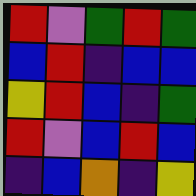[["red", "violet", "green", "red", "green"], ["blue", "red", "indigo", "blue", "blue"], ["yellow", "red", "blue", "indigo", "green"], ["red", "violet", "blue", "red", "blue"], ["indigo", "blue", "orange", "indigo", "yellow"]]